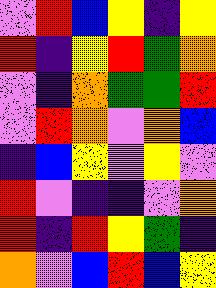[["violet", "red", "blue", "yellow", "indigo", "yellow"], ["red", "indigo", "yellow", "red", "green", "orange"], ["violet", "indigo", "orange", "green", "green", "red"], ["violet", "red", "orange", "violet", "orange", "blue"], ["indigo", "blue", "yellow", "violet", "yellow", "violet"], ["red", "violet", "indigo", "indigo", "violet", "orange"], ["red", "indigo", "red", "yellow", "green", "indigo"], ["orange", "violet", "blue", "red", "blue", "yellow"]]